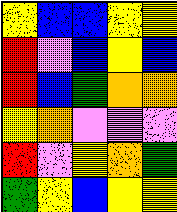[["yellow", "blue", "blue", "yellow", "yellow"], ["red", "violet", "blue", "yellow", "blue"], ["red", "blue", "green", "orange", "orange"], ["yellow", "orange", "violet", "violet", "violet"], ["red", "violet", "yellow", "orange", "green"], ["green", "yellow", "blue", "yellow", "yellow"]]